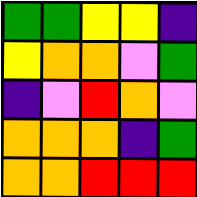[["green", "green", "yellow", "yellow", "indigo"], ["yellow", "orange", "orange", "violet", "green"], ["indigo", "violet", "red", "orange", "violet"], ["orange", "orange", "orange", "indigo", "green"], ["orange", "orange", "red", "red", "red"]]